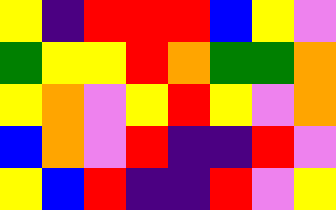[["yellow", "indigo", "red", "red", "red", "blue", "yellow", "violet"], ["green", "yellow", "yellow", "red", "orange", "green", "green", "orange"], ["yellow", "orange", "violet", "yellow", "red", "yellow", "violet", "orange"], ["blue", "orange", "violet", "red", "indigo", "indigo", "red", "violet"], ["yellow", "blue", "red", "indigo", "indigo", "red", "violet", "yellow"]]